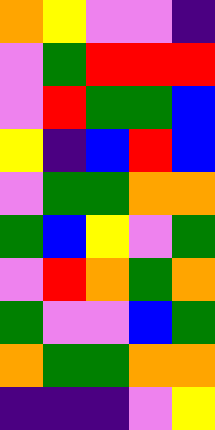[["orange", "yellow", "violet", "violet", "indigo"], ["violet", "green", "red", "red", "red"], ["violet", "red", "green", "green", "blue"], ["yellow", "indigo", "blue", "red", "blue"], ["violet", "green", "green", "orange", "orange"], ["green", "blue", "yellow", "violet", "green"], ["violet", "red", "orange", "green", "orange"], ["green", "violet", "violet", "blue", "green"], ["orange", "green", "green", "orange", "orange"], ["indigo", "indigo", "indigo", "violet", "yellow"]]